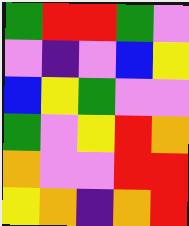[["green", "red", "red", "green", "violet"], ["violet", "indigo", "violet", "blue", "yellow"], ["blue", "yellow", "green", "violet", "violet"], ["green", "violet", "yellow", "red", "orange"], ["orange", "violet", "violet", "red", "red"], ["yellow", "orange", "indigo", "orange", "red"]]